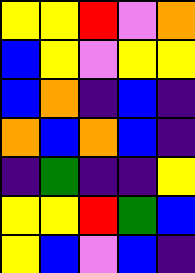[["yellow", "yellow", "red", "violet", "orange"], ["blue", "yellow", "violet", "yellow", "yellow"], ["blue", "orange", "indigo", "blue", "indigo"], ["orange", "blue", "orange", "blue", "indigo"], ["indigo", "green", "indigo", "indigo", "yellow"], ["yellow", "yellow", "red", "green", "blue"], ["yellow", "blue", "violet", "blue", "indigo"]]